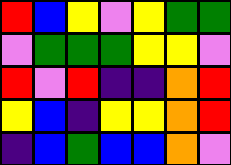[["red", "blue", "yellow", "violet", "yellow", "green", "green"], ["violet", "green", "green", "green", "yellow", "yellow", "violet"], ["red", "violet", "red", "indigo", "indigo", "orange", "red"], ["yellow", "blue", "indigo", "yellow", "yellow", "orange", "red"], ["indigo", "blue", "green", "blue", "blue", "orange", "violet"]]